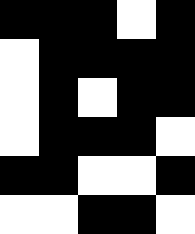[["black", "black", "black", "white", "black"], ["white", "black", "black", "black", "black"], ["white", "black", "white", "black", "black"], ["white", "black", "black", "black", "white"], ["black", "black", "white", "white", "black"], ["white", "white", "black", "black", "white"]]